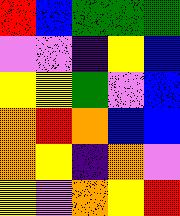[["red", "blue", "green", "green", "green"], ["violet", "violet", "indigo", "yellow", "blue"], ["yellow", "yellow", "green", "violet", "blue"], ["orange", "red", "orange", "blue", "blue"], ["orange", "yellow", "indigo", "orange", "violet"], ["yellow", "violet", "orange", "yellow", "red"]]